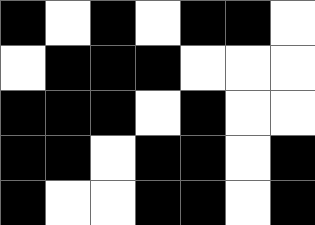[["black", "white", "black", "white", "black", "black", "white"], ["white", "black", "black", "black", "white", "white", "white"], ["black", "black", "black", "white", "black", "white", "white"], ["black", "black", "white", "black", "black", "white", "black"], ["black", "white", "white", "black", "black", "white", "black"]]